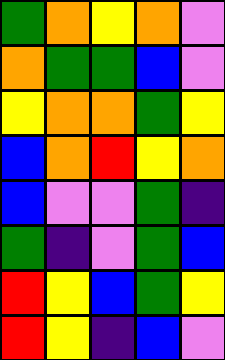[["green", "orange", "yellow", "orange", "violet"], ["orange", "green", "green", "blue", "violet"], ["yellow", "orange", "orange", "green", "yellow"], ["blue", "orange", "red", "yellow", "orange"], ["blue", "violet", "violet", "green", "indigo"], ["green", "indigo", "violet", "green", "blue"], ["red", "yellow", "blue", "green", "yellow"], ["red", "yellow", "indigo", "blue", "violet"]]